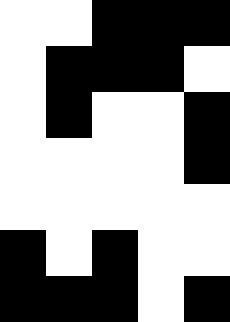[["white", "white", "black", "black", "black"], ["white", "black", "black", "black", "white"], ["white", "black", "white", "white", "black"], ["white", "white", "white", "white", "black"], ["white", "white", "white", "white", "white"], ["black", "white", "black", "white", "white"], ["black", "black", "black", "white", "black"]]